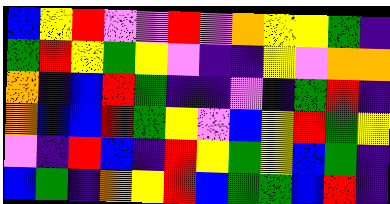[["blue", "yellow", "red", "violet", "violet", "red", "violet", "orange", "yellow", "yellow", "green", "indigo"], ["green", "red", "yellow", "green", "yellow", "violet", "indigo", "indigo", "yellow", "violet", "orange", "orange"], ["orange", "indigo", "blue", "red", "green", "indigo", "indigo", "violet", "indigo", "green", "red", "indigo"], ["orange", "blue", "blue", "red", "green", "yellow", "violet", "blue", "yellow", "red", "green", "yellow"], ["violet", "indigo", "red", "blue", "indigo", "red", "yellow", "green", "yellow", "blue", "green", "indigo"], ["blue", "green", "indigo", "orange", "yellow", "red", "blue", "green", "green", "blue", "red", "indigo"]]